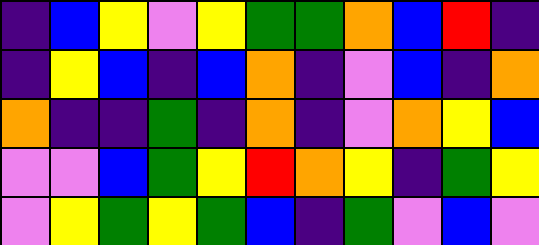[["indigo", "blue", "yellow", "violet", "yellow", "green", "green", "orange", "blue", "red", "indigo"], ["indigo", "yellow", "blue", "indigo", "blue", "orange", "indigo", "violet", "blue", "indigo", "orange"], ["orange", "indigo", "indigo", "green", "indigo", "orange", "indigo", "violet", "orange", "yellow", "blue"], ["violet", "violet", "blue", "green", "yellow", "red", "orange", "yellow", "indigo", "green", "yellow"], ["violet", "yellow", "green", "yellow", "green", "blue", "indigo", "green", "violet", "blue", "violet"]]